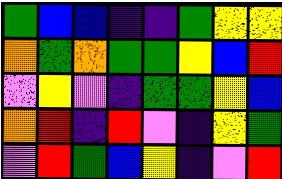[["green", "blue", "blue", "indigo", "indigo", "green", "yellow", "yellow"], ["orange", "green", "orange", "green", "green", "yellow", "blue", "red"], ["violet", "yellow", "violet", "indigo", "green", "green", "yellow", "blue"], ["orange", "red", "indigo", "red", "violet", "indigo", "yellow", "green"], ["violet", "red", "green", "blue", "yellow", "indigo", "violet", "red"]]